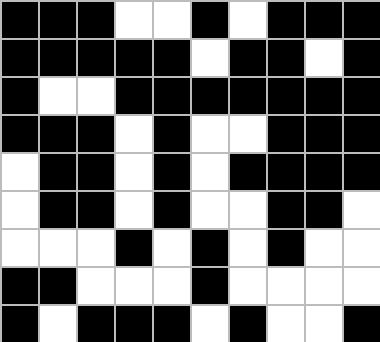[["black", "black", "black", "white", "white", "black", "white", "black", "black", "black"], ["black", "black", "black", "black", "black", "white", "black", "black", "white", "black"], ["black", "white", "white", "black", "black", "black", "black", "black", "black", "black"], ["black", "black", "black", "white", "black", "white", "white", "black", "black", "black"], ["white", "black", "black", "white", "black", "white", "black", "black", "black", "black"], ["white", "black", "black", "white", "black", "white", "white", "black", "black", "white"], ["white", "white", "white", "black", "white", "black", "white", "black", "white", "white"], ["black", "black", "white", "white", "white", "black", "white", "white", "white", "white"], ["black", "white", "black", "black", "black", "white", "black", "white", "white", "black"]]